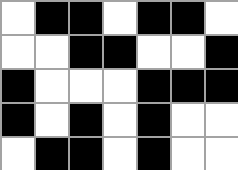[["white", "black", "black", "white", "black", "black", "white"], ["white", "white", "black", "black", "white", "white", "black"], ["black", "white", "white", "white", "black", "black", "black"], ["black", "white", "black", "white", "black", "white", "white"], ["white", "black", "black", "white", "black", "white", "white"]]